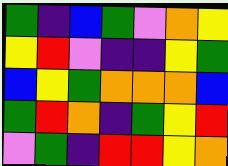[["green", "indigo", "blue", "green", "violet", "orange", "yellow"], ["yellow", "red", "violet", "indigo", "indigo", "yellow", "green"], ["blue", "yellow", "green", "orange", "orange", "orange", "blue"], ["green", "red", "orange", "indigo", "green", "yellow", "red"], ["violet", "green", "indigo", "red", "red", "yellow", "orange"]]